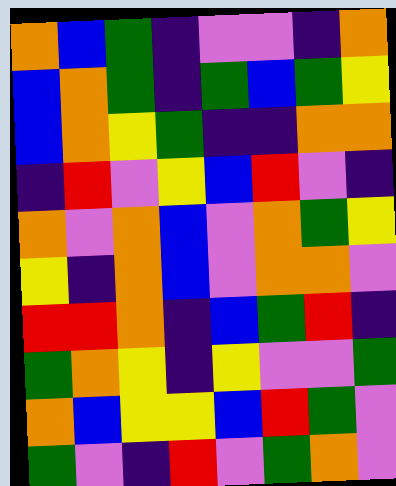[["orange", "blue", "green", "indigo", "violet", "violet", "indigo", "orange"], ["blue", "orange", "green", "indigo", "green", "blue", "green", "yellow"], ["blue", "orange", "yellow", "green", "indigo", "indigo", "orange", "orange"], ["indigo", "red", "violet", "yellow", "blue", "red", "violet", "indigo"], ["orange", "violet", "orange", "blue", "violet", "orange", "green", "yellow"], ["yellow", "indigo", "orange", "blue", "violet", "orange", "orange", "violet"], ["red", "red", "orange", "indigo", "blue", "green", "red", "indigo"], ["green", "orange", "yellow", "indigo", "yellow", "violet", "violet", "green"], ["orange", "blue", "yellow", "yellow", "blue", "red", "green", "violet"], ["green", "violet", "indigo", "red", "violet", "green", "orange", "violet"]]